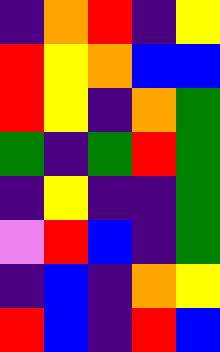[["indigo", "orange", "red", "indigo", "yellow"], ["red", "yellow", "orange", "blue", "blue"], ["red", "yellow", "indigo", "orange", "green"], ["green", "indigo", "green", "red", "green"], ["indigo", "yellow", "indigo", "indigo", "green"], ["violet", "red", "blue", "indigo", "green"], ["indigo", "blue", "indigo", "orange", "yellow"], ["red", "blue", "indigo", "red", "blue"]]